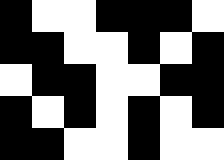[["black", "white", "white", "black", "black", "black", "white"], ["black", "black", "white", "white", "black", "white", "black"], ["white", "black", "black", "white", "white", "black", "black"], ["black", "white", "black", "white", "black", "white", "black"], ["black", "black", "white", "white", "black", "white", "white"]]